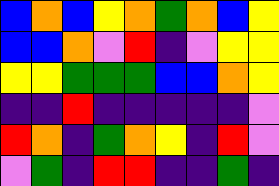[["blue", "orange", "blue", "yellow", "orange", "green", "orange", "blue", "yellow"], ["blue", "blue", "orange", "violet", "red", "indigo", "violet", "yellow", "yellow"], ["yellow", "yellow", "green", "green", "green", "blue", "blue", "orange", "yellow"], ["indigo", "indigo", "red", "indigo", "indigo", "indigo", "indigo", "indigo", "violet"], ["red", "orange", "indigo", "green", "orange", "yellow", "indigo", "red", "violet"], ["violet", "green", "indigo", "red", "red", "indigo", "indigo", "green", "indigo"]]